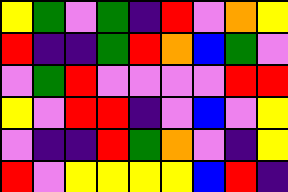[["yellow", "green", "violet", "green", "indigo", "red", "violet", "orange", "yellow"], ["red", "indigo", "indigo", "green", "red", "orange", "blue", "green", "violet"], ["violet", "green", "red", "violet", "violet", "violet", "violet", "red", "red"], ["yellow", "violet", "red", "red", "indigo", "violet", "blue", "violet", "yellow"], ["violet", "indigo", "indigo", "red", "green", "orange", "violet", "indigo", "yellow"], ["red", "violet", "yellow", "yellow", "yellow", "yellow", "blue", "red", "indigo"]]